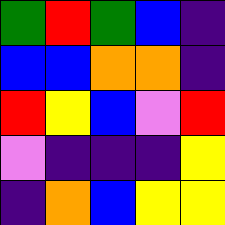[["green", "red", "green", "blue", "indigo"], ["blue", "blue", "orange", "orange", "indigo"], ["red", "yellow", "blue", "violet", "red"], ["violet", "indigo", "indigo", "indigo", "yellow"], ["indigo", "orange", "blue", "yellow", "yellow"]]